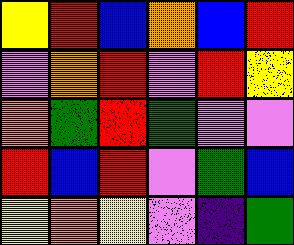[["yellow", "red", "blue", "orange", "blue", "red"], ["violet", "orange", "red", "violet", "red", "yellow"], ["orange", "green", "red", "green", "violet", "violet"], ["red", "blue", "red", "violet", "green", "blue"], ["yellow", "orange", "yellow", "violet", "indigo", "green"]]